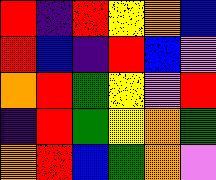[["red", "indigo", "red", "yellow", "orange", "blue"], ["red", "blue", "indigo", "red", "blue", "violet"], ["orange", "red", "green", "yellow", "violet", "red"], ["indigo", "red", "green", "yellow", "orange", "green"], ["orange", "red", "blue", "green", "orange", "violet"]]